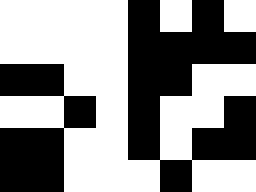[["white", "white", "white", "white", "black", "white", "black", "white"], ["white", "white", "white", "white", "black", "black", "black", "black"], ["black", "black", "white", "white", "black", "black", "white", "white"], ["white", "white", "black", "white", "black", "white", "white", "black"], ["black", "black", "white", "white", "black", "white", "black", "black"], ["black", "black", "white", "white", "white", "black", "white", "white"]]